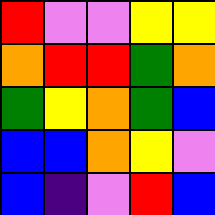[["red", "violet", "violet", "yellow", "yellow"], ["orange", "red", "red", "green", "orange"], ["green", "yellow", "orange", "green", "blue"], ["blue", "blue", "orange", "yellow", "violet"], ["blue", "indigo", "violet", "red", "blue"]]